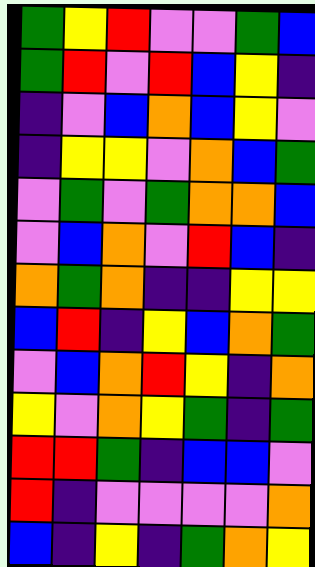[["green", "yellow", "red", "violet", "violet", "green", "blue"], ["green", "red", "violet", "red", "blue", "yellow", "indigo"], ["indigo", "violet", "blue", "orange", "blue", "yellow", "violet"], ["indigo", "yellow", "yellow", "violet", "orange", "blue", "green"], ["violet", "green", "violet", "green", "orange", "orange", "blue"], ["violet", "blue", "orange", "violet", "red", "blue", "indigo"], ["orange", "green", "orange", "indigo", "indigo", "yellow", "yellow"], ["blue", "red", "indigo", "yellow", "blue", "orange", "green"], ["violet", "blue", "orange", "red", "yellow", "indigo", "orange"], ["yellow", "violet", "orange", "yellow", "green", "indigo", "green"], ["red", "red", "green", "indigo", "blue", "blue", "violet"], ["red", "indigo", "violet", "violet", "violet", "violet", "orange"], ["blue", "indigo", "yellow", "indigo", "green", "orange", "yellow"]]